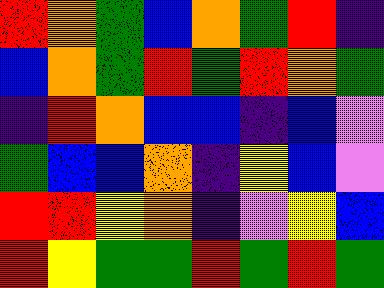[["red", "orange", "green", "blue", "orange", "green", "red", "indigo"], ["blue", "orange", "green", "red", "green", "red", "orange", "green"], ["indigo", "red", "orange", "blue", "blue", "indigo", "blue", "violet"], ["green", "blue", "blue", "orange", "indigo", "yellow", "blue", "violet"], ["red", "red", "yellow", "orange", "indigo", "violet", "yellow", "blue"], ["red", "yellow", "green", "green", "red", "green", "red", "green"]]